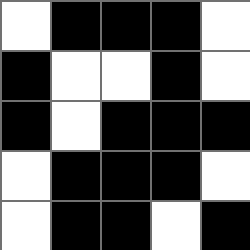[["white", "black", "black", "black", "white"], ["black", "white", "white", "black", "white"], ["black", "white", "black", "black", "black"], ["white", "black", "black", "black", "white"], ["white", "black", "black", "white", "black"]]